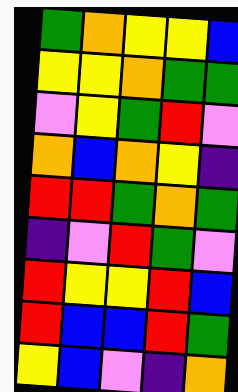[["green", "orange", "yellow", "yellow", "blue"], ["yellow", "yellow", "orange", "green", "green"], ["violet", "yellow", "green", "red", "violet"], ["orange", "blue", "orange", "yellow", "indigo"], ["red", "red", "green", "orange", "green"], ["indigo", "violet", "red", "green", "violet"], ["red", "yellow", "yellow", "red", "blue"], ["red", "blue", "blue", "red", "green"], ["yellow", "blue", "violet", "indigo", "orange"]]